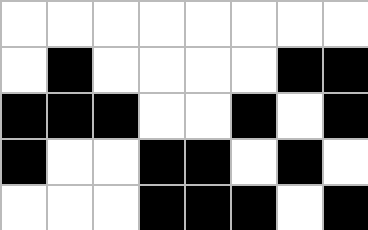[["white", "white", "white", "white", "white", "white", "white", "white"], ["white", "black", "white", "white", "white", "white", "black", "black"], ["black", "black", "black", "white", "white", "black", "white", "black"], ["black", "white", "white", "black", "black", "white", "black", "white"], ["white", "white", "white", "black", "black", "black", "white", "black"]]